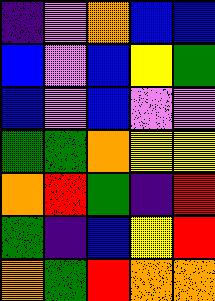[["indigo", "violet", "orange", "blue", "blue"], ["blue", "violet", "blue", "yellow", "green"], ["blue", "violet", "blue", "violet", "violet"], ["green", "green", "orange", "yellow", "yellow"], ["orange", "red", "green", "indigo", "red"], ["green", "indigo", "blue", "yellow", "red"], ["orange", "green", "red", "orange", "orange"]]